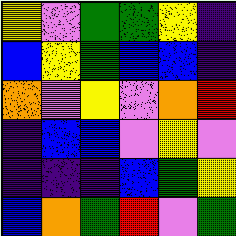[["yellow", "violet", "green", "green", "yellow", "indigo"], ["blue", "yellow", "green", "blue", "blue", "indigo"], ["orange", "violet", "yellow", "violet", "orange", "red"], ["indigo", "blue", "blue", "violet", "yellow", "violet"], ["indigo", "indigo", "indigo", "blue", "green", "yellow"], ["blue", "orange", "green", "red", "violet", "green"]]